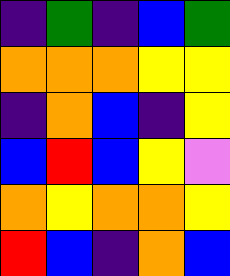[["indigo", "green", "indigo", "blue", "green"], ["orange", "orange", "orange", "yellow", "yellow"], ["indigo", "orange", "blue", "indigo", "yellow"], ["blue", "red", "blue", "yellow", "violet"], ["orange", "yellow", "orange", "orange", "yellow"], ["red", "blue", "indigo", "orange", "blue"]]